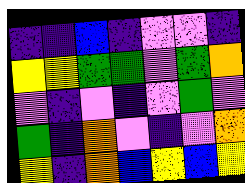[["indigo", "indigo", "blue", "indigo", "violet", "violet", "indigo"], ["yellow", "yellow", "green", "green", "violet", "green", "orange"], ["violet", "indigo", "violet", "indigo", "violet", "green", "violet"], ["green", "indigo", "orange", "violet", "indigo", "violet", "orange"], ["yellow", "indigo", "orange", "blue", "yellow", "blue", "yellow"]]